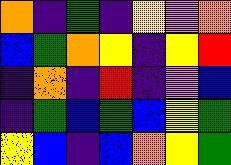[["orange", "indigo", "green", "indigo", "yellow", "violet", "orange"], ["blue", "green", "orange", "yellow", "indigo", "yellow", "red"], ["indigo", "orange", "indigo", "red", "indigo", "violet", "blue"], ["indigo", "green", "blue", "green", "blue", "yellow", "green"], ["yellow", "blue", "indigo", "blue", "orange", "yellow", "green"]]